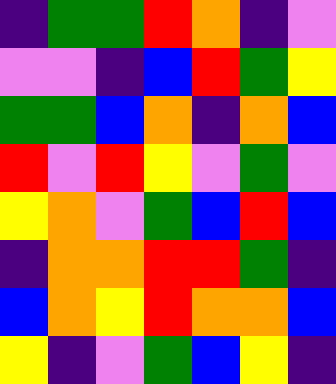[["indigo", "green", "green", "red", "orange", "indigo", "violet"], ["violet", "violet", "indigo", "blue", "red", "green", "yellow"], ["green", "green", "blue", "orange", "indigo", "orange", "blue"], ["red", "violet", "red", "yellow", "violet", "green", "violet"], ["yellow", "orange", "violet", "green", "blue", "red", "blue"], ["indigo", "orange", "orange", "red", "red", "green", "indigo"], ["blue", "orange", "yellow", "red", "orange", "orange", "blue"], ["yellow", "indigo", "violet", "green", "blue", "yellow", "indigo"]]